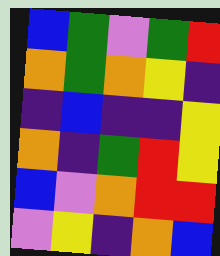[["blue", "green", "violet", "green", "red"], ["orange", "green", "orange", "yellow", "indigo"], ["indigo", "blue", "indigo", "indigo", "yellow"], ["orange", "indigo", "green", "red", "yellow"], ["blue", "violet", "orange", "red", "red"], ["violet", "yellow", "indigo", "orange", "blue"]]